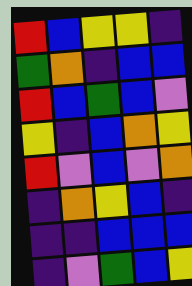[["red", "blue", "yellow", "yellow", "indigo"], ["green", "orange", "indigo", "blue", "blue"], ["red", "blue", "green", "blue", "violet"], ["yellow", "indigo", "blue", "orange", "yellow"], ["red", "violet", "blue", "violet", "orange"], ["indigo", "orange", "yellow", "blue", "indigo"], ["indigo", "indigo", "blue", "blue", "blue"], ["indigo", "violet", "green", "blue", "yellow"]]